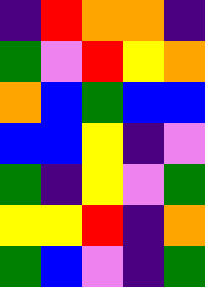[["indigo", "red", "orange", "orange", "indigo"], ["green", "violet", "red", "yellow", "orange"], ["orange", "blue", "green", "blue", "blue"], ["blue", "blue", "yellow", "indigo", "violet"], ["green", "indigo", "yellow", "violet", "green"], ["yellow", "yellow", "red", "indigo", "orange"], ["green", "blue", "violet", "indigo", "green"]]